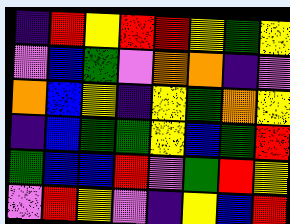[["indigo", "red", "yellow", "red", "red", "yellow", "green", "yellow"], ["violet", "blue", "green", "violet", "orange", "orange", "indigo", "violet"], ["orange", "blue", "yellow", "indigo", "yellow", "green", "orange", "yellow"], ["indigo", "blue", "green", "green", "yellow", "blue", "green", "red"], ["green", "blue", "blue", "red", "violet", "green", "red", "yellow"], ["violet", "red", "yellow", "violet", "indigo", "yellow", "blue", "red"]]